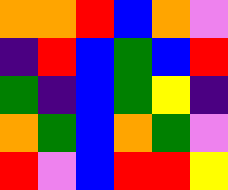[["orange", "orange", "red", "blue", "orange", "violet"], ["indigo", "red", "blue", "green", "blue", "red"], ["green", "indigo", "blue", "green", "yellow", "indigo"], ["orange", "green", "blue", "orange", "green", "violet"], ["red", "violet", "blue", "red", "red", "yellow"]]